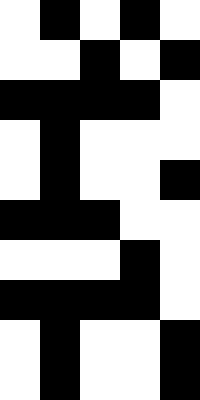[["white", "black", "white", "black", "white"], ["white", "white", "black", "white", "black"], ["black", "black", "black", "black", "white"], ["white", "black", "white", "white", "white"], ["white", "black", "white", "white", "black"], ["black", "black", "black", "white", "white"], ["white", "white", "white", "black", "white"], ["black", "black", "black", "black", "white"], ["white", "black", "white", "white", "black"], ["white", "black", "white", "white", "black"]]